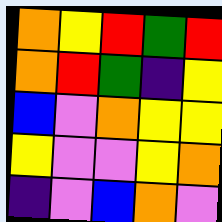[["orange", "yellow", "red", "green", "red"], ["orange", "red", "green", "indigo", "yellow"], ["blue", "violet", "orange", "yellow", "yellow"], ["yellow", "violet", "violet", "yellow", "orange"], ["indigo", "violet", "blue", "orange", "violet"]]